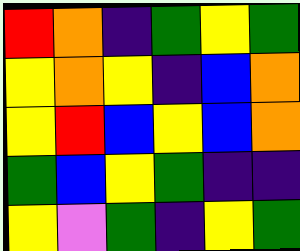[["red", "orange", "indigo", "green", "yellow", "green"], ["yellow", "orange", "yellow", "indigo", "blue", "orange"], ["yellow", "red", "blue", "yellow", "blue", "orange"], ["green", "blue", "yellow", "green", "indigo", "indigo"], ["yellow", "violet", "green", "indigo", "yellow", "green"]]